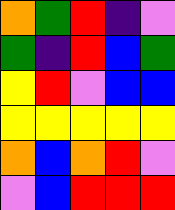[["orange", "green", "red", "indigo", "violet"], ["green", "indigo", "red", "blue", "green"], ["yellow", "red", "violet", "blue", "blue"], ["yellow", "yellow", "yellow", "yellow", "yellow"], ["orange", "blue", "orange", "red", "violet"], ["violet", "blue", "red", "red", "red"]]